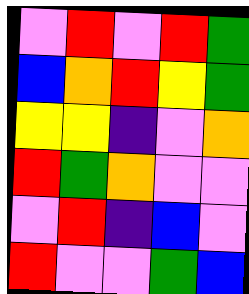[["violet", "red", "violet", "red", "green"], ["blue", "orange", "red", "yellow", "green"], ["yellow", "yellow", "indigo", "violet", "orange"], ["red", "green", "orange", "violet", "violet"], ["violet", "red", "indigo", "blue", "violet"], ["red", "violet", "violet", "green", "blue"]]